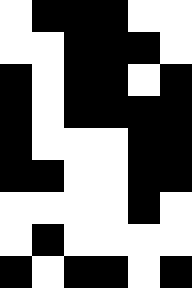[["white", "black", "black", "black", "white", "white"], ["white", "white", "black", "black", "black", "white"], ["black", "white", "black", "black", "white", "black"], ["black", "white", "black", "black", "black", "black"], ["black", "white", "white", "white", "black", "black"], ["black", "black", "white", "white", "black", "black"], ["white", "white", "white", "white", "black", "white"], ["white", "black", "white", "white", "white", "white"], ["black", "white", "black", "black", "white", "black"]]